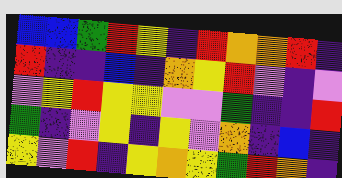[["blue", "blue", "green", "red", "yellow", "indigo", "red", "orange", "orange", "red", "indigo"], ["red", "indigo", "indigo", "blue", "indigo", "orange", "yellow", "red", "violet", "indigo", "violet"], ["violet", "yellow", "red", "yellow", "yellow", "violet", "violet", "green", "indigo", "indigo", "red"], ["green", "indigo", "violet", "yellow", "indigo", "yellow", "violet", "orange", "indigo", "blue", "indigo"], ["yellow", "violet", "red", "indigo", "yellow", "orange", "yellow", "green", "red", "orange", "indigo"]]